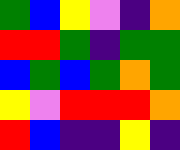[["green", "blue", "yellow", "violet", "indigo", "orange"], ["red", "red", "green", "indigo", "green", "green"], ["blue", "green", "blue", "green", "orange", "green"], ["yellow", "violet", "red", "red", "red", "orange"], ["red", "blue", "indigo", "indigo", "yellow", "indigo"]]